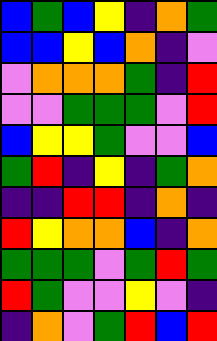[["blue", "green", "blue", "yellow", "indigo", "orange", "green"], ["blue", "blue", "yellow", "blue", "orange", "indigo", "violet"], ["violet", "orange", "orange", "orange", "green", "indigo", "red"], ["violet", "violet", "green", "green", "green", "violet", "red"], ["blue", "yellow", "yellow", "green", "violet", "violet", "blue"], ["green", "red", "indigo", "yellow", "indigo", "green", "orange"], ["indigo", "indigo", "red", "red", "indigo", "orange", "indigo"], ["red", "yellow", "orange", "orange", "blue", "indigo", "orange"], ["green", "green", "green", "violet", "green", "red", "green"], ["red", "green", "violet", "violet", "yellow", "violet", "indigo"], ["indigo", "orange", "violet", "green", "red", "blue", "red"]]